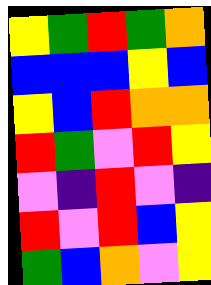[["yellow", "green", "red", "green", "orange"], ["blue", "blue", "blue", "yellow", "blue"], ["yellow", "blue", "red", "orange", "orange"], ["red", "green", "violet", "red", "yellow"], ["violet", "indigo", "red", "violet", "indigo"], ["red", "violet", "red", "blue", "yellow"], ["green", "blue", "orange", "violet", "yellow"]]